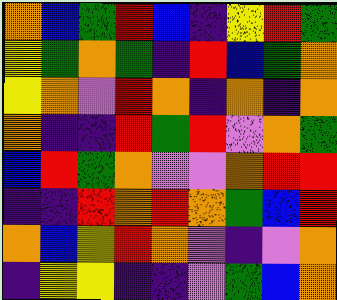[["orange", "blue", "green", "red", "blue", "indigo", "yellow", "red", "green"], ["yellow", "green", "orange", "green", "indigo", "red", "blue", "green", "orange"], ["yellow", "orange", "violet", "red", "orange", "indigo", "orange", "indigo", "orange"], ["orange", "indigo", "indigo", "red", "green", "red", "violet", "orange", "green"], ["blue", "red", "green", "orange", "violet", "violet", "orange", "red", "red"], ["indigo", "indigo", "red", "orange", "red", "orange", "green", "blue", "red"], ["orange", "blue", "yellow", "red", "orange", "violet", "indigo", "violet", "orange"], ["indigo", "yellow", "yellow", "indigo", "indigo", "violet", "green", "blue", "orange"]]